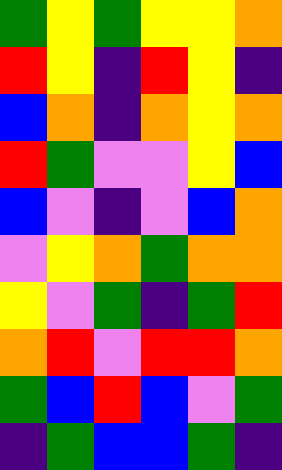[["green", "yellow", "green", "yellow", "yellow", "orange"], ["red", "yellow", "indigo", "red", "yellow", "indigo"], ["blue", "orange", "indigo", "orange", "yellow", "orange"], ["red", "green", "violet", "violet", "yellow", "blue"], ["blue", "violet", "indigo", "violet", "blue", "orange"], ["violet", "yellow", "orange", "green", "orange", "orange"], ["yellow", "violet", "green", "indigo", "green", "red"], ["orange", "red", "violet", "red", "red", "orange"], ["green", "blue", "red", "blue", "violet", "green"], ["indigo", "green", "blue", "blue", "green", "indigo"]]